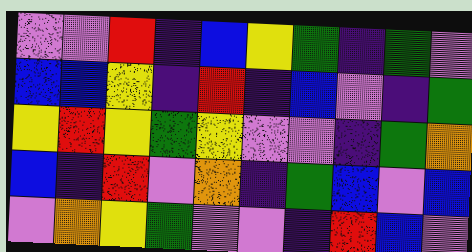[["violet", "violet", "red", "indigo", "blue", "yellow", "green", "indigo", "green", "violet"], ["blue", "blue", "yellow", "indigo", "red", "indigo", "blue", "violet", "indigo", "green"], ["yellow", "red", "yellow", "green", "yellow", "violet", "violet", "indigo", "green", "orange"], ["blue", "indigo", "red", "violet", "orange", "indigo", "green", "blue", "violet", "blue"], ["violet", "orange", "yellow", "green", "violet", "violet", "indigo", "red", "blue", "violet"]]